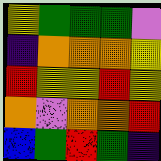[["yellow", "green", "green", "green", "violet"], ["indigo", "orange", "orange", "orange", "yellow"], ["red", "yellow", "yellow", "red", "yellow"], ["orange", "violet", "orange", "orange", "red"], ["blue", "green", "red", "green", "indigo"]]